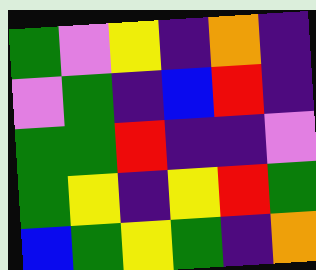[["green", "violet", "yellow", "indigo", "orange", "indigo"], ["violet", "green", "indigo", "blue", "red", "indigo"], ["green", "green", "red", "indigo", "indigo", "violet"], ["green", "yellow", "indigo", "yellow", "red", "green"], ["blue", "green", "yellow", "green", "indigo", "orange"]]